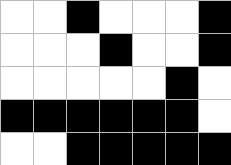[["white", "white", "black", "white", "white", "white", "black"], ["white", "white", "white", "black", "white", "white", "black"], ["white", "white", "white", "white", "white", "black", "white"], ["black", "black", "black", "black", "black", "black", "white"], ["white", "white", "black", "black", "black", "black", "black"]]